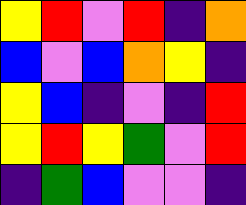[["yellow", "red", "violet", "red", "indigo", "orange"], ["blue", "violet", "blue", "orange", "yellow", "indigo"], ["yellow", "blue", "indigo", "violet", "indigo", "red"], ["yellow", "red", "yellow", "green", "violet", "red"], ["indigo", "green", "blue", "violet", "violet", "indigo"]]